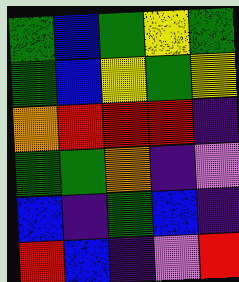[["green", "blue", "green", "yellow", "green"], ["green", "blue", "yellow", "green", "yellow"], ["orange", "red", "red", "red", "indigo"], ["green", "green", "orange", "indigo", "violet"], ["blue", "indigo", "green", "blue", "indigo"], ["red", "blue", "indigo", "violet", "red"]]